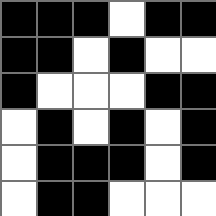[["black", "black", "black", "white", "black", "black"], ["black", "black", "white", "black", "white", "white"], ["black", "white", "white", "white", "black", "black"], ["white", "black", "white", "black", "white", "black"], ["white", "black", "black", "black", "white", "black"], ["white", "black", "black", "white", "white", "white"]]